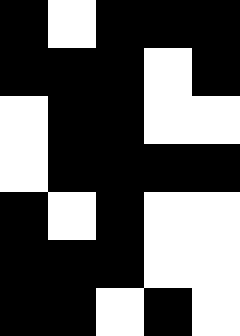[["black", "white", "black", "black", "black"], ["black", "black", "black", "white", "black"], ["white", "black", "black", "white", "white"], ["white", "black", "black", "black", "black"], ["black", "white", "black", "white", "white"], ["black", "black", "black", "white", "white"], ["black", "black", "white", "black", "white"]]